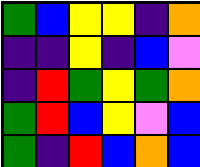[["green", "blue", "yellow", "yellow", "indigo", "orange"], ["indigo", "indigo", "yellow", "indigo", "blue", "violet"], ["indigo", "red", "green", "yellow", "green", "orange"], ["green", "red", "blue", "yellow", "violet", "blue"], ["green", "indigo", "red", "blue", "orange", "blue"]]